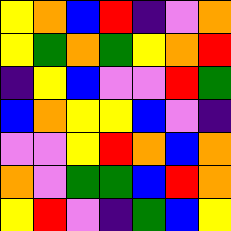[["yellow", "orange", "blue", "red", "indigo", "violet", "orange"], ["yellow", "green", "orange", "green", "yellow", "orange", "red"], ["indigo", "yellow", "blue", "violet", "violet", "red", "green"], ["blue", "orange", "yellow", "yellow", "blue", "violet", "indigo"], ["violet", "violet", "yellow", "red", "orange", "blue", "orange"], ["orange", "violet", "green", "green", "blue", "red", "orange"], ["yellow", "red", "violet", "indigo", "green", "blue", "yellow"]]